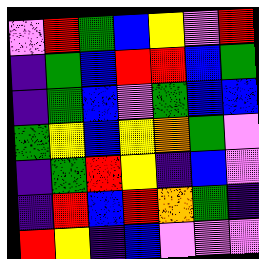[["violet", "red", "green", "blue", "yellow", "violet", "red"], ["indigo", "green", "blue", "red", "red", "blue", "green"], ["indigo", "green", "blue", "violet", "green", "blue", "blue"], ["green", "yellow", "blue", "yellow", "orange", "green", "violet"], ["indigo", "green", "red", "yellow", "indigo", "blue", "violet"], ["indigo", "red", "blue", "red", "orange", "green", "indigo"], ["red", "yellow", "indigo", "blue", "violet", "violet", "violet"]]